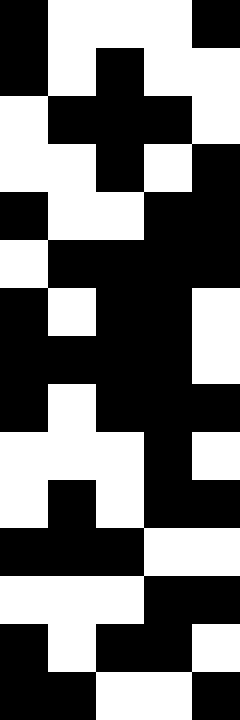[["black", "white", "white", "white", "black"], ["black", "white", "black", "white", "white"], ["white", "black", "black", "black", "white"], ["white", "white", "black", "white", "black"], ["black", "white", "white", "black", "black"], ["white", "black", "black", "black", "black"], ["black", "white", "black", "black", "white"], ["black", "black", "black", "black", "white"], ["black", "white", "black", "black", "black"], ["white", "white", "white", "black", "white"], ["white", "black", "white", "black", "black"], ["black", "black", "black", "white", "white"], ["white", "white", "white", "black", "black"], ["black", "white", "black", "black", "white"], ["black", "black", "white", "white", "black"]]